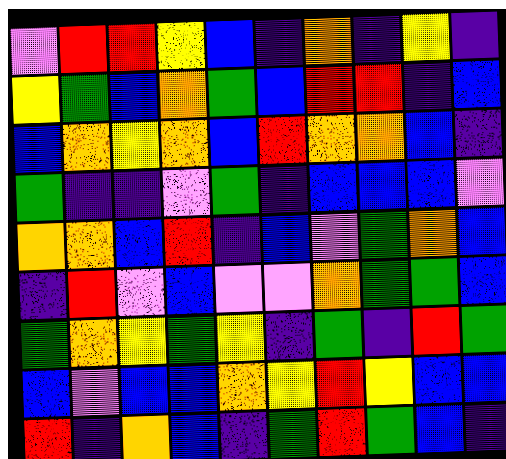[["violet", "red", "red", "yellow", "blue", "indigo", "orange", "indigo", "yellow", "indigo"], ["yellow", "green", "blue", "orange", "green", "blue", "red", "red", "indigo", "blue"], ["blue", "orange", "yellow", "orange", "blue", "red", "orange", "orange", "blue", "indigo"], ["green", "indigo", "indigo", "violet", "green", "indigo", "blue", "blue", "blue", "violet"], ["orange", "orange", "blue", "red", "indigo", "blue", "violet", "green", "orange", "blue"], ["indigo", "red", "violet", "blue", "violet", "violet", "orange", "green", "green", "blue"], ["green", "orange", "yellow", "green", "yellow", "indigo", "green", "indigo", "red", "green"], ["blue", "violet", "blue", "blue", "orange", "yellow", "red", "yellow", "blue", "blue"], ["red", "indigo", "orange", "blue", "indigo", "green", "red", "green", "blue", "indigo"]]